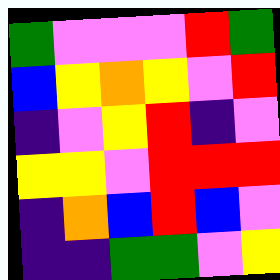[["green", "violet", "violet", "violet", "red", "green"], ["blue", "yellow", "orange", "yellow", "violet", "red"], ["indigo", "violet", "yellow", "red", "indigo", "violet"], ["yellow", "yellow", "violet", "red", "red", "red"], ["indigo", "orange", "blue", "red", "blue", "violet"], ["indigo", "indigo", "green", "green", "violet", "yellow"]]